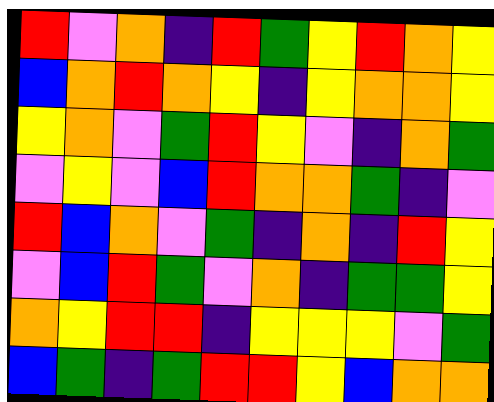[["red", "violet", "orange", "indigo", "red", "green", "yellow", "red", "orange", "yellow"], ["blue", "orange", "red", "orange", "yellow", "indigo", "yellow", "orange", "orange", "yellow"], ["yellow", "orange", "violet", "green", "red", "yellow", "violet", "indigo", "orange", "green"], ["violet", "yellow", "violet", "blue", "red", "orange", "orange", "green", "indigo", "violet"], ["red", "blue", "orange", "violet", "green", "indigo", "orange", "indigo", "red", "yellow"], ["violet", "blue", "red", "green", "violet", "orange", "indigo", "green", "green", "yellow"], ["orange", "yellow", "red", "red", "indigo", "yellow", "yellow", "yellow", "violet", "green"], ["blue", "green", "indigo", "green", "red", "red", "yellow", "blue", "orange", "orange"]]